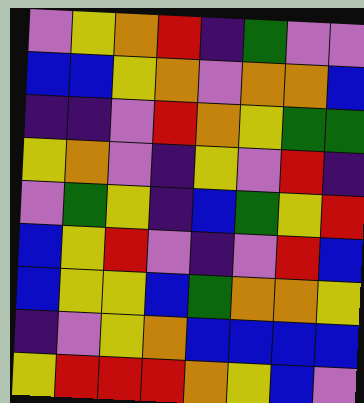[["violet", "yellow", "orange", "red", "indigo", "green", "violet", "violet"], ["blue", "blue", "yellow", "orange", "violet", "orange", "orange", "blue"], ["indigo", "indigo", "violet", "red", "orange", "yellow", "green", "green"], ["yellow", "orange", "violet", "indigo", "yellow", "violet", "red", "indigo"], ["violet", "green", "yellow", "indigo", "blue", "green", "yellow", "red"], ["blue", "yellow", "red", "violet", "indigo", "violet", "red", "blue"], ["blue", "yellow", "yellow", "blue", "green", "orange", "orange", "yellow"], ["indigo", "violet", "yellow", "orange", "blue", "blue", "blue", "blue"], ["yellow", "red", "red", "red", "orange", "yellow", "blue", "violet"]]